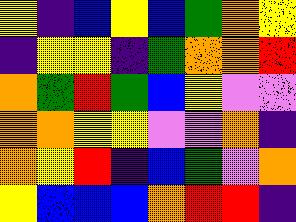[["yellow", "indigo", "blue", "yellow", "blue", "green", "orange", "yellow"], ["indigo", "yellow", "yellow", "indigo", "green", "orange", "orange", "red"], ["orange", "green", "red", "green", "blue", "yellow", "violet", "violet"], ["orange", "orange", "yellow", "yellow", "violet", "violet", "orange", "indigo"], ["orange", "yellow", "red", "indigo", "blue", "green", "violet", "orange"], ["yellow", "blue", "blue", "blue", "orange", "red", "red", "indigo"]]